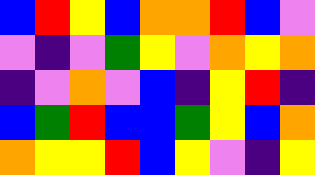[["blue", "red", "yellow", "blue", "orange", "orange", "red", "blue", "violet"], ["violet", "indigo", "violet", "green", "yellow", "violet", "orange", "yellow", "orange"], ["indigo", "violet", "orange", "violet", "blue", "indigo", "yellow", "red", "indigo"], ["blue", "green", "red", "blue", "blue", "green", "yellow", "blue", "orange"], ["orange", "yellow", "yellow", "red", "blue", "yellow", "violet", "indigo", "yellow"]]